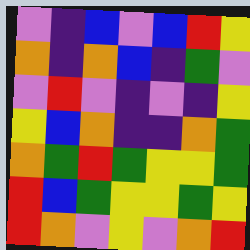[["violet", "indigo", "blue", "violet", "blue", "red", "yellow"], ["orange", "indigo", "orange", "blue", "indigo", "green", "violet"], ["violet", "red", "violet", "indigo", "violet", "indigo", "yellow"], ["yellow", "blue", "orange", "indigo", "indigo", "orange", "green"], ["orange", "green", "red", "green", "yellow", "yellow", "green"], ["red", "blue", "green", "yellow", "yellow", "green", "yellow"], ["red", "orange", "violet", "yellow", "violet", "orange", "red"]]